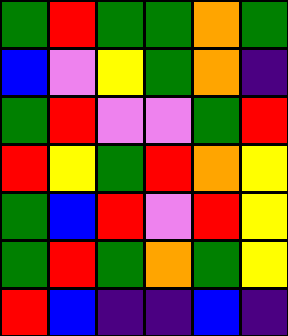[["green", "red", "green", "green", "orange", "green"], ["blue", "violet", "yellow", "green", "orange", "indigo"], ["green", "red", "violet", "violet", "green", "red"], ["red", "yellow", "green", "red", "orange", "yellow"], ["green", "blue", "red", "violet", "red", "yellow"], ["green", "red", "green", "orange", "green", "yellow"], ["red", "blue", "indigo", "indigo", "blue", "indigo"]]